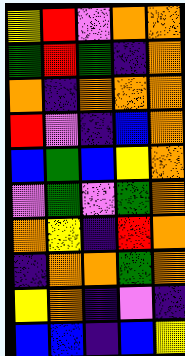[["yellow", "red", "violet", "orange", "orange"], ["green", "red", "green", "indigo", "orange"], ["orange", "indigo", "orange", "orange", "orange"], ["red", "violet", "indigo", "blue", "orange"], ["blue", "green", "blue", "yellow", "orange"], ["violet", "green", "violet", "green", "orange"], ["orange", "yellow", "indigo", "red", "orange"], ["indigo", "orange", "orange", "green", "orange"], ["yellow", "orange", "indigo", "violet", "indigo"], ["blue", "blue", "indigo", "blue", "yellow"]]